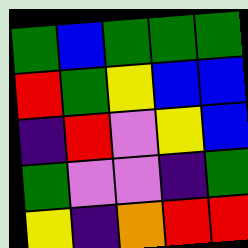[["green", "blue", "green", "green", "green"], ["red", "green", "yellow", "blue", "blue"], ["indigo", "red", "violet", "yellow", "blue"], ["green", "violet", "violet", "indigo", "green"], ["yellow", "indigo", "orange", "red", "red"]]